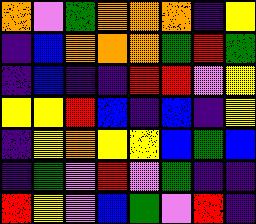[["orange", "violet", "green", "orange", "orange", "orange", "indigo", "yellow"], ["indigo", "blue", "orange", "orange", "orange", "green", "red", "green"], ["indigo", "blue", "indigo", "indigo", "red", "red", "violet", "yellow"], ["yellow", "yellow", "red", "blue", "indigo", "blue", "indigo", "yellow"], ["indigo", "yellow", "orange", "yellow", "yellow", "blue", "green", "blue"], ["indigo", "green", "violet", "red", "violet", "green", "indigo", "indigo"], ["red", "yellow", "violet", "blue", "green", "violet", "red", "indigo"]]